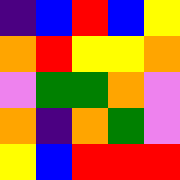[["indigo", "blue", "red", "blue", "yellow"], ["orange", "red", "yellow", "yellow", "orange"], ["violet", "green", "green", "orange", "violet"], ["orange", "indigo", "orange", "green", "violet"], ["yellow", "blue", "red", "red", "red"]]